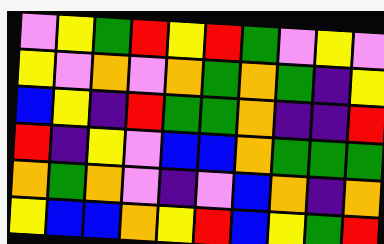[["violet", "yellow", "green", "red", "yellow", "red", "green", "violet", "yellow", "violet"], ["yellow", "violet", "orange", "violet", "orange", "green", "orange", "green", "indigo", "yellow"], ["blue", "yellow", "indigo", "red", "green", "green", "orange", "indigo", "indigo", "red"], ["red", "indigo", "yellow", "violet", "blue", "blue", "orange", "green", "green", "green"], ["orange", "green", "orange", "violet", "indigo", "violet", "blue", "orange", "indigo", "orange"], ["yellow", "blue", "blue", "orange", "yellow", "red", "blue", "yellow", "green", "red"]]